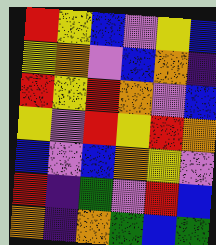[["red", "yellow", "blue", "violet", "yellow", "blue"], ["yellow", "orange", "violet", "blue", "orange", "indigo"], ["red", "yellow", "red", "orange", "violet", "blue"], ["yellow", "violet", "red", "yellow", "red", "orange"], ["blue", "violet", "blue", "orange", "yellow", "violet"], ["red", "indigo", "green", "violet", "red", "blue"], ["orange", "indigo", "orange", "green", "blue", "green"]]